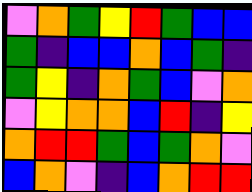[["violet", "orange", "green", "yellow", "red", "green", "blue", "blue"], ["green", "indigo", "blue", "blue", "orange", "blue", "green", "indigo"], ["green", "yellow", "indigo", "orange", "green", "blue", "violet", "orange"], ["violet", "yellow", "orange", "orange", "blue", "red", "indigo", "yellow"], ["orange", "red", "red", "green", "blue", "green", "orange", "violet"], ["blue", "orange", "violet", "indigo", "blue", "orange", "red", "red"]]